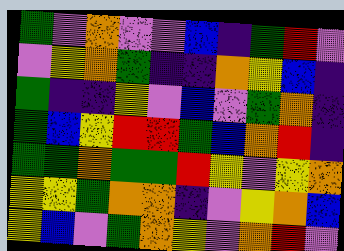[["green", "violet", "orange", "violet", "violet", "blue", "indigo", "green", "red", "violet"], ["violet", "yellow", "orange", "green", "indigo", "indigo", "orange", "yellow", "blue", "indigo"], ["green", "indigo", "indigo", "yellow", "violet", "blue", "violet", "green", "orange", "indigo"], ["green", "blue", "yellow", "red", "red", "green", "blue", "orange", "red", "indigo"], ["green", "green", "orange", "green", "green", "red", "yellow", "violet", "yellow", "orange"], ["yellow", "yellow", "green", "orange", "orange", "indigo", "violet", "yellow", "orange", "blue"], ["yellow", "blue", "violet", "green", "orange", "yellow", "violet", "orange", "red", "violet"]]